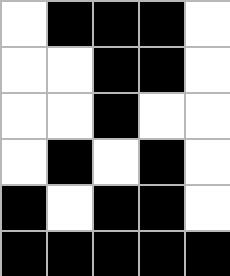[["white", "black", "black", "black", "white"], ["white", "white", "black", "black", "white"], ["white", "white", "black", "white", "white"], ["white", "black", "white", "black", "white"], ["black", "white", "black", "black", "white"], ["black", "black", "black", "black", "black"]]